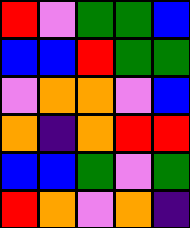[["red", "violet", "green", "green", "blue"], ["blue", "blue", "red", "green", "green"], ["violet", "orange", "orange", "violet", "blue"], ["orange", "indigo", "orange", "red", "red"], ["blue", "blue", "green", "violet", "green"], ["red", "orange", "violet", "orange", "indigo"]]